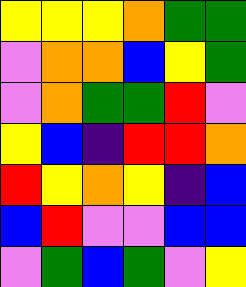[["yellow", "yellow", "yellow", "orange", "green", "green"], ["violet", "orange", "orange", "blue", "yellow", "green"], ["violet", "orange", "green", "green", "red", "violet"], ["yellow", "blue", "indigo", "red", "red", "orange"], ["red", "yellow", "orange", "yellow", "indigo", "blue"], ["blue", "red", "violet", "violet", "blue", "blue"], ["violet", "green", "blue", "green", "violet", "yellow"]]